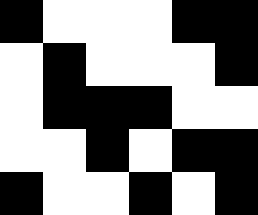[["black", "white", "white", "white", "black", "black"], ["white", "black", "white", "white", "white", "black"], ["white", "black", "black", "black", "white", "white"], ["white", "white", "black", "white", "black", "black"], ["black", "white", "white", "black", "white", "black"]]